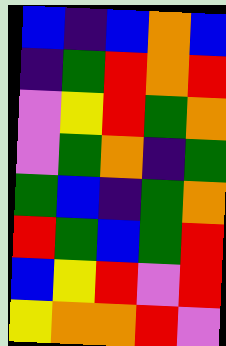[["blue", "indigo", "blue", "orange", "blue"], ["indigo", "green", "red", "orange", "red"], ["violet", "yellow", "red", "green", "orange"], ["violet", "green", "orange", "indigo", "green"], ["green", "blue", "indigo", "green", "orange"], ["red", "green", "blue", "green", "red"], ["blue", "yellow", "red", "violet", "red"], ["yellow", "orange", "orange", "red", "violet"]]